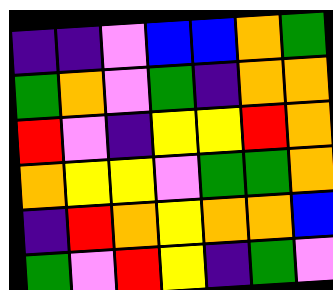[["indigo", "indigo", "violet", "blue", "blue", "orange", "green"], ["green", "orange", "violet", "green", "indigo", "orange", "orange"], ["red", "violet", "indigo", "yellow", "yellow", "red", "orange"], ["orange", "yellow", "yellow", "violet", "green", "green", "orange"], ["indigo", "red", "orange", "yellow", "orange", "orange", "blue"], ["green", "violet", "red", "yellow", "indigo", "green", "violet"]]